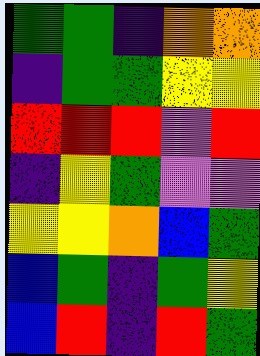[["green", "green", "indigo", "orange", "orange"], ["indigo", "green", "green", "yellow", "yellow"], ["red", "red", "red", "violet", "red"], ["indigo", "yellow", "green", "violet", "violet"], ["yellow", "yellow", "orange", "blue", "green"], ["blue", "green", "indigo", "green", "yellow"], ["blue", "red", "indigo", "red", "green"]]